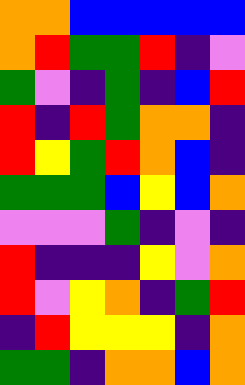[["orange", "orange", "blue", "blue", "blue", "blue", "blue"], ["orange", "red", "green", "green", "red", "indigo", "violet"], ["green", "violet", "indigo", "green", "indigo", "blue", "red"], ["red", "indigo", "red", "green", "orange", "orange", "indigo"], ["red", "yellow", "green", "red", "orange", "blue", "indigo"], ["green", "green", "green", "blue", "yellow", "blue", "orange"], ["violet", "violet", "violet", "green", "indigo", "violet", "indigo"], ["red", "indigo", "indigo", "indigo", "yellow", "violet", "orange"], ["red", "violet", "yellow", "orange", "indigo", "green", "red"], ["indigo", "red", "yellow", "yellow", "yellow", "indigo", "orange"], ["green", "green", "indigo", "orange", "orange", "blue", "orange"]]